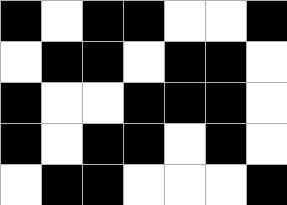[["black", "white", "black", "black", "white", "white", "black"], ["white", "black", "black", "white", "black", "black", "white"], ["black", "white", "white", "black", "black", "black", "white"], ["black", "white", "black", "black", "white", "black", "white"], ["white", "black", "black", "white", "white", "white", "black"]]